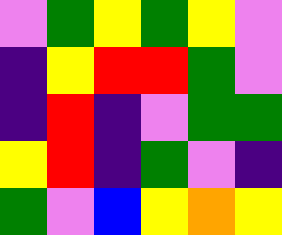[["violet", "green", "yellow", "green", "yellow", "violet"], ["indigo", "yellow", "red", "red", "green", "violet"], ["indigo", "red", "indigo", "violet", "green", "green"], ["yellow", "red", "indigo", "green", "violet", "indigo"], ["green", "violet", "blue", "yellow", "orange", "yellow"]]